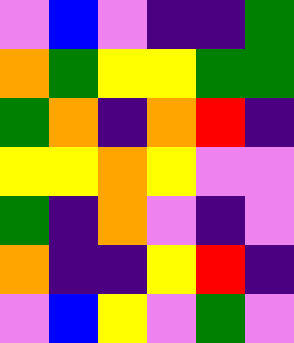[["violet", "blue", "violet", "indigo", "indigo", "green"], ["orange", "green", "yellow", "yellow", "green", "green"], ["green", "orange", "indigo", "orange", "red", "indigo"], ["yellow", "yellow", "orange", "yellow", "violet", "violet"], ["green", "indigo", "orange", "violet", "indigo", "violet"], ["orange", "indigo", "indigo", "yellow", "red", "indigo"], ["violet", "blue", "yellow", "violet", "green", "violet"]]